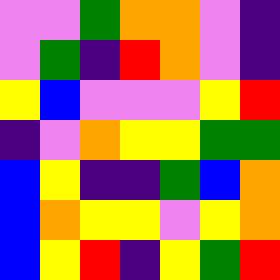[["violet", "violet", "green", "orange", "orange", "violet", "indigo"], ["violet", "green", "indigo", "red", "orange", "violet", "indigo"], ["yellow", "blue", "violet", "violet", "violet", "yellow", "red"], ["indigo", "violet", "orange", "yellow", "yellow", "green", "green"], ["blue", "yellow", "indigo", "indigo", "green", "blue", "orange"], ["blue", "orange", "yellow", "yellow", "violet", "yellow", "orange"], ["blue", "yellow", "red", "indigo", "yellow", "green", "red"]]